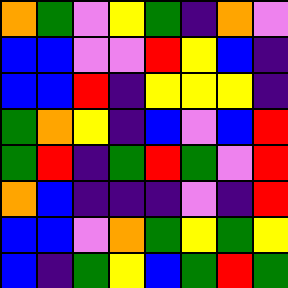[["orange", "green", "violet", "yellow", "green", "indigo", "orange", "violet"], ["blue", "blue", "violet", "violet", "red", "yellow", "blue", "indigo"], ["blue", "blue", "red", "indigo", "yellow", "yellow", "yellow", "indigo"], ["green", "orange", "yellow", "indigo", "blue", "violet", "blue", "red"], ["green", "red", "indigo", "green", "red", "green", "violet", "red"], ["orange", "blue", "indigo", "indigo", "indigo", "violet", "indigo", "red"], ["blue", "blue", "violet", "orange", "green", "yellow", "green", "yellow"], ["blue", "indigo", "green", "yellow", "blue", "green", "red", "green"]]